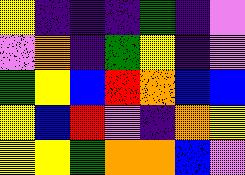[["yellow", "indigo", "indigo", "indigo", "green", "indigo", "violet"], ["violet", "orange", "indigo", "green", "yellow", "indigo", "violet"], ["green", "yellow", "blue", "red", "orange", "blue", "blue"], ["yellow", "blue", "red", "violet", "indigo", "orange", "yellow"], ["yellow", "yellow", "green", "orange", "orange", "blue", "violet"]]